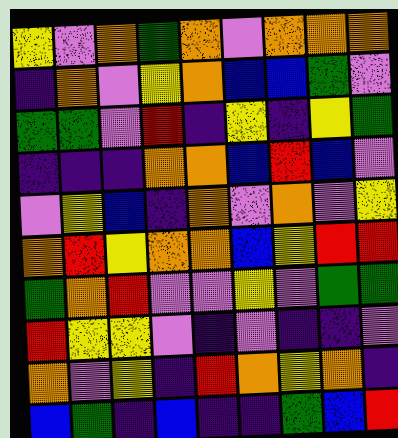[["yellow", "violet", "orange", "green", "orange", "violet", "orange", "orange", "orange"], ["indigo", "orange", "violet", "yellow", "orange", "blue", "blue", "green", "violet"], ["green", "green", "violet", "red", "indigo", "yellow", "indigo", "yellow", "green"], ["indigo", "indigo", "indigo", "orange", "orange", "blue", "red", "blue", "violet"], ["violet", "yellow", "blue", "indigo", "orange", "violet", "orange", "violet", "yellow"], ["orange", "red", "yellow", "orange", "orange", "blue", "yellow", "red", "red"], ["green", "orange", "red", "violet", "violet", "yellow", "violet", "green", "green"], ["red", "yellow", "yellow", "violet", "indigo", "violet", "indigo", "indigo", "violet"], ["orange", "violet", "yellow", "indigo", "red", "orange", "yellow", "orange", "indigo"], ["blue", "green", "indigo", "blue", "indigo", "indigo", "green", "blue", "red"]]